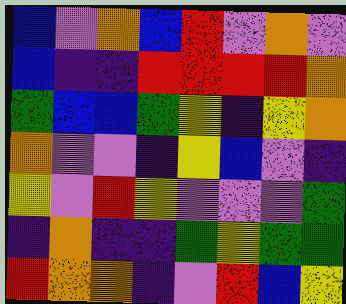[["blue", "violet", "orange", "blue", "red", "violet", "orange", "violet"], ["blue", "indigo", "indigo", "red", "red", "red", "red", "orange"], ["green", "blue", "blue", "green", "yellow", "indigo", "yellow", "orange"], ["orange", "violet", "violet", "indigo", "yellow", "blue", "violet", "indigo"], ["yellow", "violet", "red", "yellow", "violet", "violet", "violet", "green"], ["indigo", "orange", "indigo", "indigo", "green", "yellow", "green", "green"], ["red", "orange", "orange", "indigo", "violet", "red", "blue", "yellow"]]